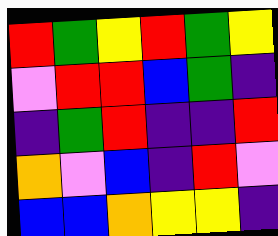[["red", "green", "yellow", "red", "green", "yellow"], ["violet", "red", "red", "blue", "green", "indigo"], ["indigo", "green", "red", "indigo", "indigo", "red"], ["orange", "violet", "blue", "indigo", "red", "violet"], ["blue", "blue", "orange", "yellow", "yellow", "indigo"]]